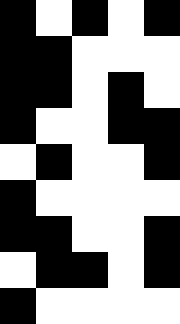[["black", "white", "black", "white", "black"], ["black", "black", "white", "white", "white"], ["black", "black", "white", "black", "white"], ["black", "white", "white", "black", "black"], ["white", "black", "white", "white", "black"], ["black", "white", "white", "white", "white"], ["black", "black", "white", "white", "black"], ["white", "black", "black", "white", "black"], ["black", "white", "white", "white", "white"]]